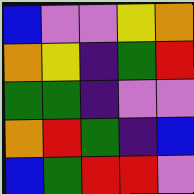[["blue", "violet", "violet", "yellow", "orange"], ["orange", "yellow", "indigo", "green", "red"], ["green", "green", "indigo", "violet", "violet"], ["orange", "red", "green", "indigo", "blue"], ["blue", "green", "red", "red", "violet"]]